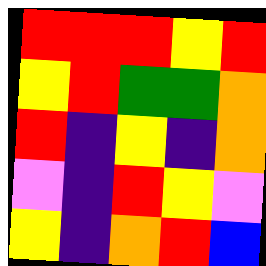[["red", "red", "red", "yellow", "red"], ["yellow", "red", "green", "green", "orange"], ["red", "indigo", "yellow", "indigo", "orange"], ["violet", "indigo", "red", "yellow", "violet"], ["yellow", "indigo", "orange", "red", "blue"]]